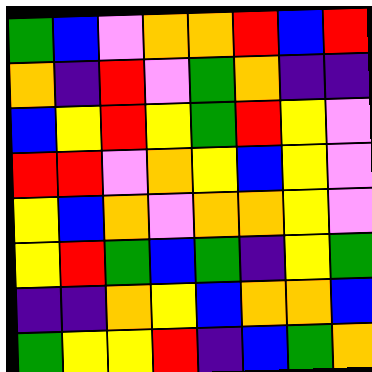[["green", "blue", "violet", "orange", "orange", "red", "blue", "red"], ["orange", "indigo", "red", "violet", "green", "orange", "indigo", "indigo"], ["blue", "yellow", "red", "yellow", "green", "red", "yellow", "violet"], ["red", "red", "violet", "orange", "yellow", "blue", "yellow", "violet"], ["yellow", "blue", "orange", "violet", "orange", "orange", "yellow", "violet"], ["yellow", "red", "green", "blue", "green", "indigo", "yellow", "green"], ["indigo", "indigo", "orange", "yellow", "blue", "orange", "orange", "blue"], ["green", "yellow", "yellow", "red", "indigo", "blue", "green", "orange"]]